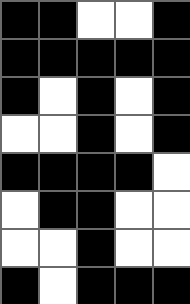[["black", "black", "white", "white", "black"], ["black", "black", "black", "black", "black"], ["black", "white", "black", "white", "black"], ["white", "white", "black", "white", "black"], ["black", "black", "black", "black", "white"], ["white", "black", "black", "white", "white"], ["white", "white", "black", "white", "white"], ["black", "white", "black", "black", "black"]]